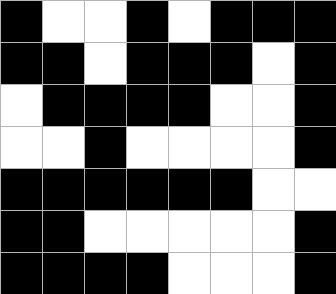[["black", "white", "white", "black", "white", "black", "black", "black"], ["black", "black", "white", "black", "black", "black", "white", "black"], ["white", "black", "black", "black", "black", "white", "white", "black"], ["white", "white", "black", "white", "white", "white", "white", "black"], ["black", "black", "black", "black", "black", "black", "white", "white"], ["black", "black", "white", "white", "white", "white", "white", "black"], ["black", "black", "black", "black", "white", "white", "white", "black"]]